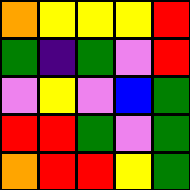[["orange", "yellow", "yellow", "yellow", "red"], ["green", "indigo", "green", "violet", "red"], ["violet", "yellow", "violet", "blue", "green"], ["red", "red", "green", "violet", "green"], ["orange", "red", "red", "yellow", "green"]]